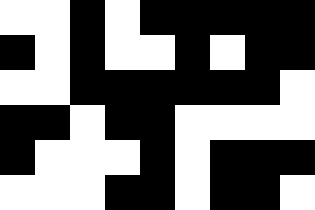[["white", "white", "black", "white", "black", "black", "black", "black", "black"], ["black", "white", "black", "white", "white", "black", "white", "black", "black"], ["white", "white", "black", "black", "black", "black", "black", "black", "white"], ["black", "black", "white", "black", "black", "white", "white", "white", "white"], ["black", "white", "white", "white", "black", "white", "black", "black", "black"], ["white", "white", "white", "black", "black", "white", "black", "black", "white"]]